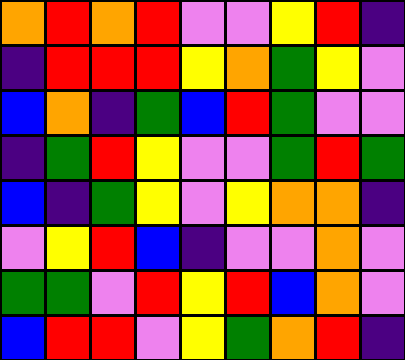[["orange", "red", "orange", "red", "violet", "violet", "yellow", "red", "indigo"], ["indigo", "red", "red", "red", "yellow", "orange", "green", "yellow", "violet"], ["blue", "orange", "indigo", "green", "blue", "red", "green", "violet", "violet"], ["indigo", "green", "red", "yellow", "violet", "violet", "green", "red", "green"], ["blue", "indigo", "green", "yellow", "violet", "yellow", "orange", "orange", "indigo"], ["violet", "yellow", "red", "blue", "indigo", "violet", "violet", "orange", "violet"], ["green", "green", "violet", "red", "yellow", "red", "blue", "orange", "violet"], ["blue", "red", "red", "violet", "yellow", "green", "orange", "red", "indigo"]]